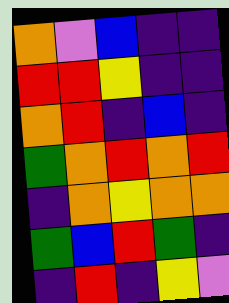[["orange", "violet", "blue", "indigo", "indigo"], ["red", "red", "yellow", "indigo", "indigo"], ["orange", "red", "indigo", "blue", "indigo"], ["green", "orange", "red", "orange", "red"], ["indigo", "orange", "yellow", "orange", "orange"], ["green", "blue", "red", "green", "indigo"], ["indigo", "red", "indigo", "yellow", "violet"]]